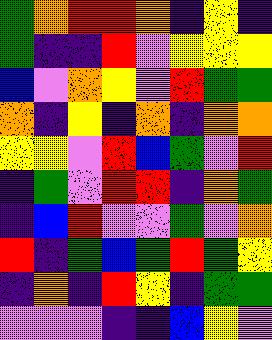[["green", "orange", "red", "red", "orange", "indigo", "yellow", "indigo"], ["green", "indigo", "indigo", "red", "violet", "yellow", "yellow", "yellow"], ["blue", "violet", "orange", "yellow", "violet", "red", "green", "green"], ["orange", "indigo", "yellow", "indigo", "orange", "indigo", "orange", "orange"], ["yellow", "yellow", "violet", "red", "blue", "green", "violet", "red"], ["indigo", "green", "violet", "red", "red", "indigo", "orange", "green"], ["indigo", "blue", "red", "violet", "violet", "green", "violet", "orange"], ["red", "indigo", "green", "blue", "green", "red", "green", "yellow"], ["indigo", "orange", "indigo", "red", "yellow", "indigo", "green", "green"], ["violet", "violet", "violet", "indigo", "indigo", "blue", "yellow", "violet"]]